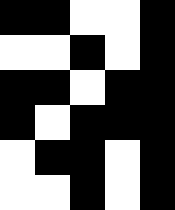[["black", "black", "white", "white", "black"], ["white", "white", "black", "white", "black"], ["black", "black", "white", "black", "black"], ["black", "white", "black", "black", "black"], ["white", "black", "black", "white", "black"], ["white", "white", "black", "white", "black"]]